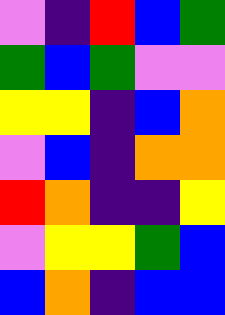[["violet", "indigo", "red", "blue", "green"], ["green", "blue", "green", "violet", "violet"], ["yellow", "yellow", "indigo", "blue", "orange"], ["violet", "blue", "indigo", "orange", "orange"], ["red", "orange", "indigo", "indigo", "yellow"], ["violet", "yellow", "yellow", "green", "blue"], ["blue", "orange", "indigo", "blue", "blue"]]